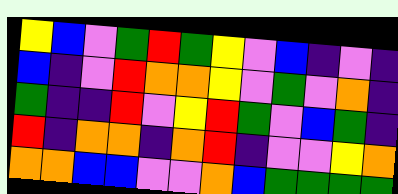[["yellow", "blue", "violet", "green", "red", "green", "yellow", "violet", "blue", "indigo", "violet", "indigo"], ["blue", "indigo", "violet", "red", "orange", "orange", "yellow", "violet", "green", "violet", "orange", "indigo"], ["green", "indigo", "indigo", "red", "violet", "yellow", "red", "green", "violet", "blue", "green", "indigo"], ["red", "indigo", "orange", "orange", "indigo", "orange", "red", "indigo", "violet", "violet", "yellow", "orange"], ["orange", "orange", "blue", "blue", "violet", "violet", "orange", "blue", "green", "green", "green", "green"]]